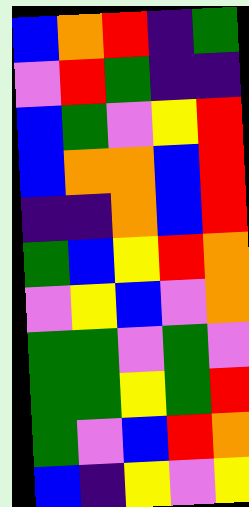[["blue", "orange", "red", "indigo", "green"], ["violet", "red", "green", "indigo", "indigo"], ["blue", "green", "violet", "yellow", "red"], ["blue", "orange", "orange", "blue", "red"], ["indigo", "indigo", "orange", "blue", "red"], ["green", "blue", "yellow", "red", "orange"], ["violet", "yellow", "blue", "violet", "orange"], ["green", "green", "violet", "green", "violet"], ["green", "green", "yellow", "green", "red"], ["green", "violet", "blue", "red", "orange"], ["blue", "indigo", "yellow", "violet", "yellow"]]